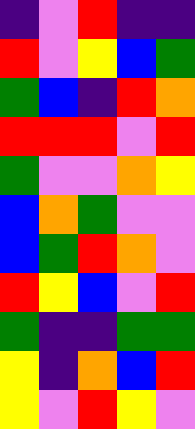[["indigo", "violet", "red", "indigo", "indigo"], ["red", "violet", "yellow", "blue", "green"], ["green", "blue", "indigo", "red", "orange"], ["red", "red", "red", "violet", "red"], ["green", "violet", "violet", "orange", "yellow"], ["blue", "orange", "green", "violet", "violet"], ["blue", "green", "red", "orange", "violet"], ["red", "yellow", "blue", "violet", "red"], ["green", "indigo", "indigo", "green", "green"], ["yellow", "indigo", "orange", "blue", "red"], ["yellow", "violet", "red", "yellow", "violet"]]